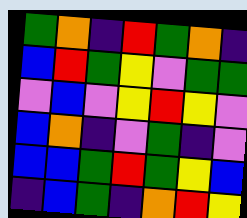[["green", "orange", "indigo", "red", "green", "orange", "indigo"], ["blue", "red", "green", "yellow", "violet", "green", "green"], ["violet", "blue", "violet", "yellow", "red", "yellow", "violet"], ["blue", "orange", "indigo", "violet", "green", "indigo", "violet"], ["blue", "blue", "green", "red", "green", "yellow", "blue"], ["indigo", "blue", "green", "indigo", "orange", "red", "yellow"]]